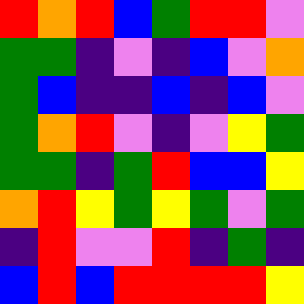[["red", "orange", "red", "blue", "green", "red", "red", "violet"], ["green", "green", "indigo", "violet", "indigo", "blue", "violet", "orange"], ["green", "blue", "indigo", "indigo", "blue", "indigo", "blue", "violet"], ["green", "orange", "red", "violet", "indigo", "violet", "yellow", "green"], ["green", "green", "indigo", "green", "red", "blue", "blue", "yellow"], ["orange", "red", "yellow", "green", "yellow", "green", "violet", "green"], ["indigo", "red", "violet", "violet", "red", "indigo", "green", "indigo"], ["blue", "red", "blue", "red", "red", "red", "red", "yellow"]]